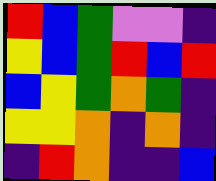[["red", "blue", "green", "violet", "violet", "indigo"], ["yellow", "blue", "green", "red", "blue", "red"], ["blue", "yellow", "green", "orange", "green", "indigo"], ["yellow", "yellow", "orange", "indigo", "orange", "indigo"], ["indigo", "red", "orange", "indigo", "indigo", "blue"]]